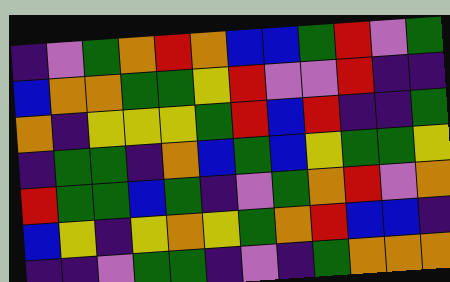[["indigo", "violet", "green", "orange", "red", "orange", "blue", "blue", "green", "red", "violet", "green"], ["blue", "orange", "orange", "green", "green", "yellow", "red", "violet", "violet", "red", "indigo", "indigo"], ["orange", "indigo", "yellow", "yellow", "yellow", "green", "red", "blue", "red", "indigo", "indigo", "green"], ["indigo", "green", "green", "indigo", "orange", "blue", "green", "blue", "yellow", "green", "green", "yellow"], ["red", "green", "green", "blue", "green", "indigo", "violet", "green", "orange", "red", "violet", "orange"], ["blue", "yellow", "indigo", "yellow", "orange", "yellow", "green", "orange", "red", "blue", "blue", "indigo"], ["indigo", "indigo", "violet", "green", "green", "indigo", "violet", "indigo", "green", "orange", "orange", "orange"]]